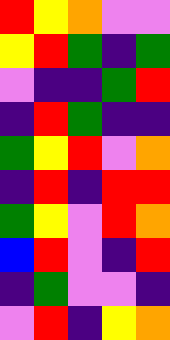[["red", "yellow", "orange", "violet", "violet"], ["yellow", "red", "green", "indigo", "green"], ["violet", "indigo", "indigo", "green", "red"], ["indigo", "red", "green", "indigo", "indigo"], ["green", "yellow", "red", "violet", "orange"], ["indigo", "red", "indigo", "red", "red"], ["green", "yellow", "violet", "red", "orange"], ["blue", "red", "violet", "indigo", "red"], ["indigo", "green", "violet", "violet", "indigo"], ["violet", "red", "indigo", "yellow", "orange"]]